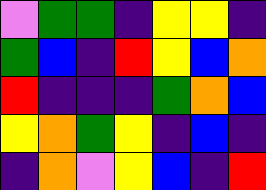[["violet", "green", "green", "indigo", "yellow", "yellow", "indigo"], ["green", "blue", "indigo", "red", "yellow", "blue", "orange"], ["red", "indigo", "indigo", "indigo", "green", "orange", "blue"], ["yellow", "orange", "green", "yellow", "indigo", "blue", "indigo"], ["indigo", "orange", "violet", "yellow", "blue", "indigo", "red"]]